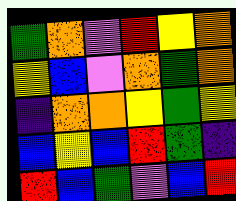[["green", "orange", "violet", "red", "yellow", "orange"], ["yellow", "blue", "violet", "orange", "green", "orange"], ["indigo", "orange", "orange", "yellow", "green", "yellow"], ["blue", "yellow", "blue", "red", "green", "indigo"], ["red", "blue", "green", "violet", "blue", "red"]]